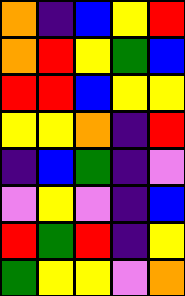[["orange", "indigo", "blue", "yellow", "red"], ["orange", "red", "yellow", "green", "blue"], ["red", "red", "blue", "yellow", "yellow"], ["yellow", "yellow", "orange", "indigo", "red"], ["indigo", "blue", "green", "indigo", "violet"], ["violet", "yellow", "violet", "indigo", "blue"], ["red", "green", "red", "indigo", "yellow"], ["green", "yellow", "yellow", "violet", "orange"]]